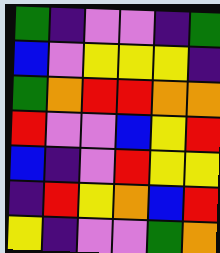[["green", "indigo", "violet", "violet", "indigo", "green"], ["blue", "violet", "yellow", "yellow", "yellow", "indigo"], ["green", "orange", "red", "red", "orange", "orange"], ["red", "violet", "violet", "blue", "yellow", "red"], ["blue", "indigo", "violet", "red", "yellow", "yellow"], ["indigo", "red", "yellow", "orange", "blue", "red"], ["yellow", "indigo", "violet", "violet", "green", "orange"]]